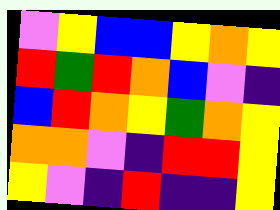[["violet", "yellow", "blue", "blue", "yellow", "orange", "yellow"], ["red", "green", "red", "orange", "blue", "violet", "indigo"], ["blue", "red", "orange", "yellow", "green", "orange", "yellow"], ["orange", "orange", "violet", "indigo", "red", "red", "yellow"], ["yellow", "violet", "indigo", "red", "indigo", "indigo", "yellow"]]